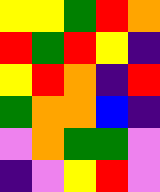[["yellow", "yellow", "green", "red", "orange"], ["red", "green", "red", "yellow", "indigo"], ["yellow", "red", "orange", "indigo", "red"], ["green", "orange", "orange", "blue", "indigo"], ["violet", "orange", "green", "green", "violet"], ["indigo", "violet", "yellow", "red", "violet"]]